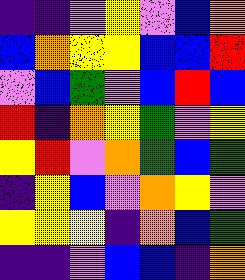[["indigo", "indigo", "violet", "yellow", "violet", "blue", "orange"], ["blue", "orange", "yellow", "yellow", "blue", "blue", "red"], ["violet", "blue", "green", "violet", "blue", "red", "blue"], ["red", "indigo", "orange", "yellow", "green", "violet", "yellow"], ["yellow", "red", "violet", "orange", "green", "blue", "green"], ["indigo", "yellow", "blue", "violet", "orange", "yellow", "violet"], ["yellow", "yellow", "yellow", "indigo", "orange", "blue", "green"], ["indigo", "indigo", "violet", "blue", "blue", "indigo", "orange"]]